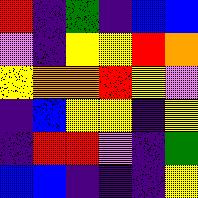[["red", "indigo", "green", "indigo", "blue", "blue"], ["violet", "indigo", "yellow", "yellow", "red", "orange"], ["yellow", "orange", "orange", "red", "yellow", "violet"], ["indigo", "blue", "yellow", "yellow", "indigo", "yellow"], ["indigo", "red", "red", "violet", "indigo", "green"], ["blue", "blue", "indigo", "indigo", "indigo", "yellow"]]